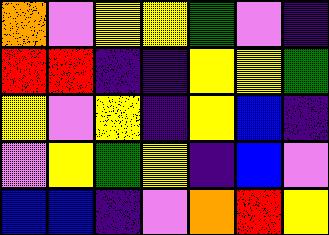[["orange", "violet", "yellow", "yellow", "green", "violet", "indigo"], ["red", "red", "indigo", "indigo", "yellow", "yellow", "green"], ["yellow", "violet", "yellow", "indigo", "yellow", "blue", "indigo"], ["violet", "yellow", "green", "yellow", "indigo", "blue", "violet"], ["blue", "blue", "indigo", "violet", "orange", "red", "yellow"]]